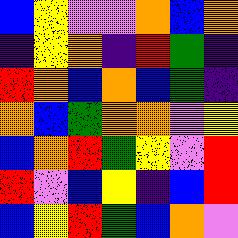[["blue", "yellow", "violet", "violet", "orange", "blue", "orange"], ["indigo", "yellow", "orange", "indigo", "red", "green", "indigo"], ["red", "orange", "blue", "orange", "blue", "green", "indigo"], ["orange", "blue", "green", "orange", "orange", "violet", "yellow"], ["blue", "orange", "red", "green", "yellow", "violet", "red"], ["red", "violet", "blue", "yellow", "indigo", "blue", "red"], ["blue", "yellow", "red", "green", "blue", "orange", "violet"]]